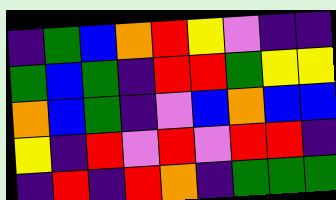[["indigo", "green", "blue", "orange", "red", "yellow", "violet", "indigo", "indigo"], ["green", "blue", "green", "indigo", "red", "red", "green", "yellow", "yellow"], ["orange", "blue", "green", "indigo", "violet", "blue", "orange", "blue", "blue"], ["yellow", "indigo", "red", "violet", "red", "violet", "red", "red", "indigo"], ["indigo", "red", "indigo", "red", "orange", "indigo", "green", "green", "green"]]